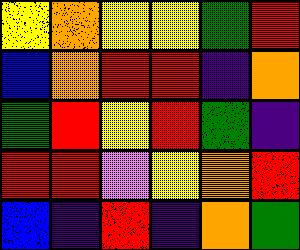[["yellow", "orange", "yellow", "yellow", "green", "red"], ["blue", "orange", "red", "red", "indigo", "orange"], ["green", "red", "yellow", "red", "green", "indigo"], ["red", "red", "violet", "yellow", "orange", "red"], ["blue", "indigo", "red", "indigo", "orange", "green"]]